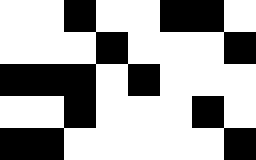[["white", "white", "black", "white", "white", "black", "black", "white"], ["white", "white", "white", "black", "white", "white", "white", "black"], ["black", "black", "black", "white", "black", "white", "white", "white"], ["white", "white", "black", "white", "white", "white", "black", "white"], ["black", "black", "white", "white", "white", "white", "white", "black"]]